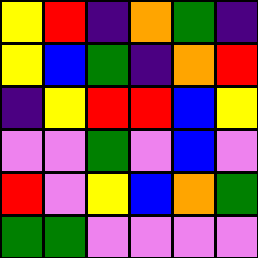[["yellow", "red", "indigo", "orange", "green", "indigo"], ["yellow", "blue", "green", "indigo", "orange", "red"], ["indigo", "yellow", "red", "red", "blue", "yellow"], ["violet", "violet", "green", "violet", "blue", "violet"], ["red", "violet", "yellow", "blue", "orange", "green"], ["green", "green", "violet", "violet", "violet", "violet"]]